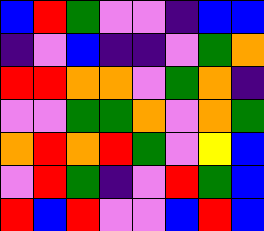[["blue", "red", "green", "violet", "violet", "indigo", "blue", "blue"], ["indigo", "violet", "blue", "indigo", "indigo", "violet", "green", "orange"], ["red", "red", "orange", "orange", "violet", "green", "orange", "indigo"], ["violet", "violet", "green", "green", "orange", "violet", "orange", "green"], ["orange", "red", "orange", "red", "green", "violet", "yellow", "blue"], ["violet", "red", "green", "indigo", "violet", "red", "green", "blue"], ["red", "blue", "red", "violet", "violet", "blue", "red", "blue"]]